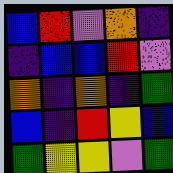[["blue", "red", "violet", "orange", "indigo"], ["indigo", "blue", "blue", "red", "violet"], ["orange", "indigo", "orange", "indigo", "green"], ["blue", "indigo", "red", "yellow", "blue"], ["green", "yellow", "yellow", "violet", "green"]]